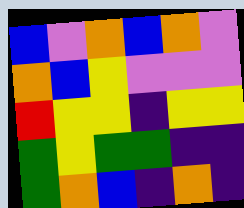[["blue", "violet", "orange", "blue", "orange", "violet"], ["orange", "blue", "yellow", "violet", "violet", "violet"], ["red", "yellow", "yellow", "indigo", "yellow", "yellow"], ["green", "yellow", "green", "green", "indigo", "indigo"], ["green", "orange", "blue", "indigo", "orange", "indigo"]]